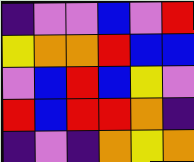[["indigo", "violet", "violet", "blue", "violet", "red"], ["yellow", "orange", "orange", "red", "blue", "blue"], ["violet", "blue", "red", "blue", "yellow", "violet"], ["red", "blue", "red", "red", "orange", "indigo"], ["indigo", "violet", "indigo", "orange", "yellow", "orange"]]